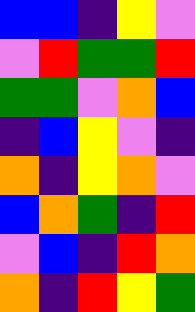[["blue", "blue", "indigo", "yellow", "violet"], ["violet", "red", "green", "green", "red"], ["green", "green", "violet", "orange", "blue"], ["indigo", "blue", "yellow", "violet", "indigo"], ["orange", "indigo", "yellow", "orange", "violet"], ["blue", "orange", "green", "indigo", "red"], ["violet", "blue", "indigo", "red", "orange"], ["orange", "indigo", "red", "yellow", "green"]]